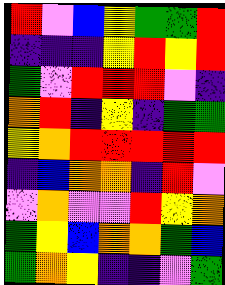[["red", "violet", "blue", "yellow", "green", "green", "red"], ["indigo", "indigo", "indigo", "yellow", "red", "yellow", "red"], ["green", "violet", "red", "red", "red", "violet", "indigo"], ["orange", "red", "indigo", "yellow", "indigo", "green", "green"], ["yellow", "orange", "red", "red", "red", "red", "red"], ["indigo", "blue", "orange", "orange", "indigo", "red", "violet"], ["violet", "orange", "violet", "violet", "red", "yellow", "orange"], ["green", "yellow", "blue", "orange", "orange", "green", "blue"], ["green", "orange", "yellow", "indigo", "indigo", "violet", "green"]]